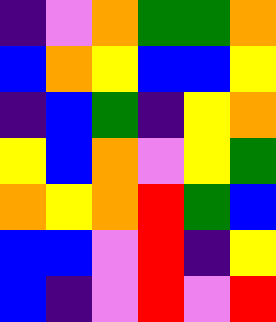[["indigo", "violet", "orange", "green", "green", "orange"], ["blue", "orange", "yellow", "blue", "blue", "yellow"], ["indigo", "blue", "green", "indigo", "yellow", "orange"], ["yellow", "blue", "orange", "violet", "yellow", "green"], ["orange", "yellow", "orange", "red", "green", "blue"], ["blue", "blue", "violet", "red", "indigo", "yellow"], ["blue", "indigo", "violet", "red", "violet", "red"]]